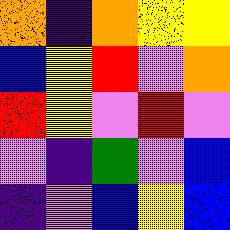[["orange", "indigo", "orange", "yellow", "yellow"], ["blue", "yellow", "red", "violet", "orange"], ["red", "yellow", "violet", "red", "violet"], ["violet", "indigo", "green", "violet", "blue"], ["indigo", "violet", "blue", "yellow", "blue"]]